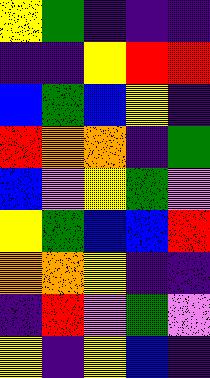[["yellow", "green", "indigo", "indigo", "indigo"], ["indigo", "indigo", "yellow", "red", "red"], ["blue", "green", "blue", "yellow", "indigo"], ["red", "orange", "orange", "indigo", "green"], ["blue", "violet", "yellow", "green", "violet"], ["yellow", "green", "blue", "blue", "red"], ["orange", "orange", "yellow", "indigo", "indigo"], ["indigo", "red", "violet", "green", "violet"], ["yellow", "indigo", "yellow", "blue", "indigo"]]